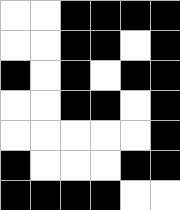[["white", "white", "black", "black", "black", "black"], ["white", "white", "black", "black", "white", "black"], ["black", "white", "black", "white", "black", "black"], ["white", "white", "black", "black", "white", "black"], ["white", "white", "white", "white", "white", "black"], ["black", "white", "white", "white", "black", "black"], ["black", "black", "black", "black", "white", "white"]]